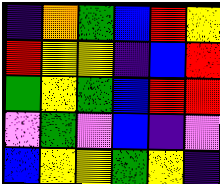[["indigo", "orange", "green", "blue", "red", "yellow"], ["red", "yellow", "yellow", "indigo", "blue", "red"], ["green", "yellow", "green", "blue", "red", "red"], ["violet", "green", "violet", "blue", "indigo", "violet"], ["blue", "yellow", "yellow", "green", "yellow", "indigo"]]